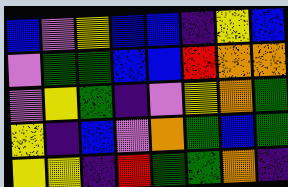[["blue", "violet", "yellow", "blue", "blue", "indigo", "yellow", "blue"], ["violet", "green", "green", "blue", "blue", "red", "orange", "orange"], ["violet", "yellow", "green", "indigo", "violet", "yellow", "orange", "green"], ["yellow", "indigo", "blue", "violet", "orange", "green", "blue", "green"], ["yellow", "yellow", "indigo", "red", "green", "green", "orange", "indigo"]]